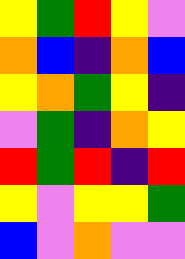[["yellow", "green", "red", "yellow", "violet"], ["orange", "blue", "indigo", "orange", "blue"], ["yellow", "orange", "green", "yellow", "indigo"], ["violet", "green", "indigo", "orange", "yellow"], ["red", "green", "red", "indigo", "red"], ["yellow", "violet", "yellow", "yellow", "green"], ["blue", "violet", "orange", "violet", "violet"]]